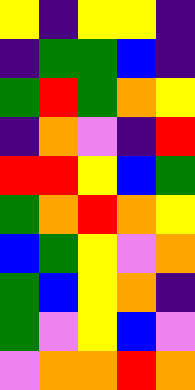[["yellow", "indigo", "yellow", "yellow", "indigo"], ["indigo", "green", "green", "blue", "indigo"], ["green", "red", "green", "orange", "yellow"], ["indigo", "orange", "violet", "indigo", "red"], ["red", "red", "yellow", "blue", "green"], ["green", "orange", "red", "orange", "yellow"], ["blue", "green", "yellow", "violet", "orange"], ["green", "blue", "yellow", "orange", "indigo"], ["green", "violet", "yellow", "blue", "violet"], ["violet", "orange", "orange", "red", "orange"]]